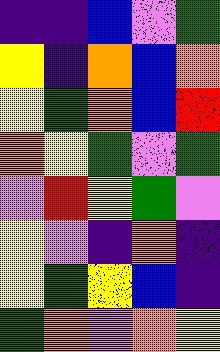[["indigo", "indigo", "blue", "violet", "green"], ["yellow", "indigo", "orange", "blue", "orange"], ["yellow", "green", "orange", "blue", "red"], ["orange", "yellow", "green", "violet", "green"], ["violet", "red", "yellow", "green", "violet"], ["yellow", "violet", "indigo", "orange", "indigo"], ["yellow", "green", "yellow", "blue", "indigo"], ["green", "orange", "violet", "orange", "yellow"]]